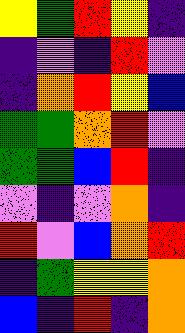[["yellow", "green", "red", "yellow", "indigo"], ["indigo", "violet", "indigo", "red", "violet"], ["indigo", "orange", "red", "yellow", "blue"], ["green", "green", "orange", "red", "violet"], ["green", "green", "blue", "red", "indigo"], ["violet", "indigo", "violet", "orange", "indigo"], ["red", "violet", "blue", "orange", "red"], ["indigo", "green", "yellow", "yellow", "orange"], ["blue", "indigo", "red", "indigo", "orange"]]